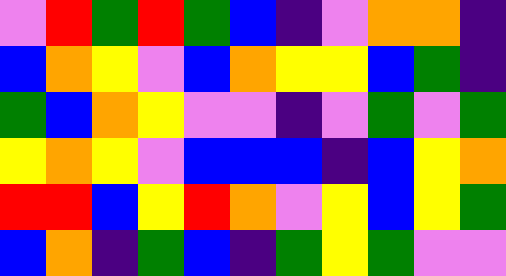[["violet", "red", "green", "red", "green", "blue", "indigo", "violet", "orange", "orange", "indigo"], ["blue", "orange", "yellow", "violet", "blue", "orange", "yellow", "yellow", "blue", "green", "indigo"], ["green", "blue", "orange", "yellow", "violet", "violet", "indigo", "violet", "green", "violet", "green"], ["yellow", "orange", "yellow", "violet", "blue", "blue", "blue", "indigo", "blue", "yellow", "orange"], ["red", "red", "blue", "yellow", "red", "orange", "violet", "yellow", "blue", "yellow", "green"], ["blue", "orange", "indigo", "green", "blue", "indigo", "green", "yellow", "green", "violet", "violet"]]